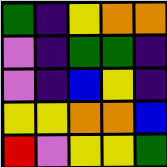[["green", "indigo", "yellow", "orange", "orange"], ["violet", "indigo", "green", "green", "indigo"], ["violet", "indigo", "blue", "yellow", "indigo"], ["yellow", "yellow", "orange", "orange", "blue"], ["red", "violet", "yellow", "yellow", "green"]]